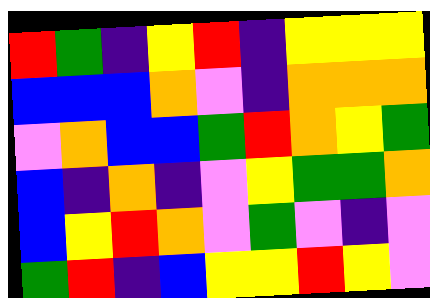[["red", "green", "indigo", "yellow", "red", "indigo", "yellow", "yellow", "yellow"], ["blue", "blue", "blue", "orange", "violet", "indigo", "orange", "orange", "orange"], ["violet", "orange", "blue", "blue", "green", "red", "orange", "yellow", "green"], ["blue", "indigo", "orange", "indigo", "violet", "yellow", "green", "green", "orange"], ["blue", "yellow", "red", "orange", "violet", "green", "violet", "indigo", "violet"], ["green", "red", "indigo", "blue", "yellow", "yellow", "red", "yellow", "violet"]]